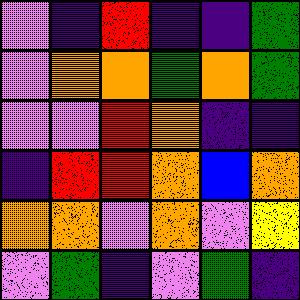[["violet", "indigo", "red", "indigo", "indigo", "green"], ["violet", "orange", "orange", "green", "orange", "green"], ["violet", "violet", "red", "orange", "indigo", "indigo"], ["indigo", "red", "red", "orange", "blue", "orange"], ["orange", "orange", "violet", "orange", "violet", "yellow"], ["violet", "green", "indigo", "violet", "green", "indigo"]]